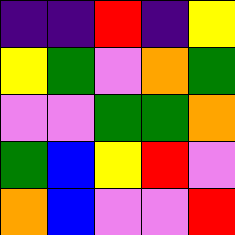[["indigo", "indigo", "red", "indigo", "yellow"], ["yellow", "green", "violet", "orange", "green"], ["violet", "violet", "green", "green", "orange"], ["green", "blue", "yellow", "red", "violet"], ["orange", "blue", "violet", "violet", "red"]]